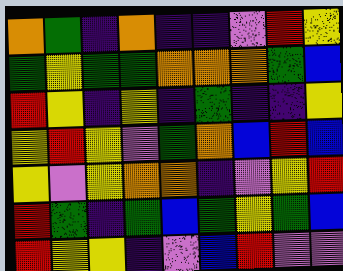[["orange", "green", "indigo", "orange", "indigo", "indigo", "violet", "red", "yellow"], ["green", "yellow", "green", "green", "orange", "orange", "orange", "green", "blue"], ["red", "yellow", "indigo", "yellow", "indigo", "green", "indigo", "indigo", "yellow"], ["yellow", "red", "yellow", "violet", "green", "orange", "blue", "red", "blue"], ["yellow", "violet", "yellow", "orange", "orange", "indigo", "violet", "yellow", "red"], ["red", "green", "indigo", "green", "blue", "green", "yellow", "green", "blue"], ["red", "yellow", "yellow", "indigo", "violet", "blue", "red", "violet", "violet"]]